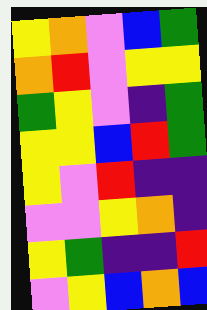[["yellow", "orange", "violet", "blue", "green"], ["orange", "red", "violet", "yellow", "yellow"], ["green", "yellow", "violet", "indigo", "green"], ["yellow", "yellow", "blue", "red", "green"], ["yellow", "violet", "red", "indigo", "indigo"], ["violet", "violet", "yellow", "orange", "indigo"], ["yellow", "green", "indigo", "indigo", "red"], ["violet", "yellow", "blue", "orange", "blue"]]